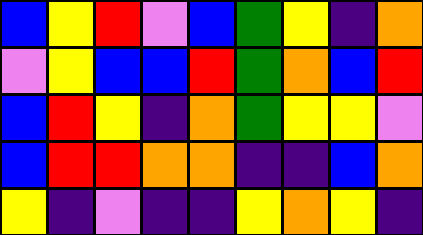[["blue", "yellow", "red", "violet", "blue", "green", "yellow", "indigo", "orange"], ["violet", "yellow", "blue", "blue", "red", "green", "orange", "blue", "red"], ["blue", "red", "yellow", "indigo", "orange", "green", "yellow", "yellow", "violet"], ["blue", "red", "red", "orange", "orange", "indigo", "indigo", "blue", "orange"], ["yellow", "indigo", "violet", "indigo", "indigo", "yellow", "orange", "yellow", "indigo"]]